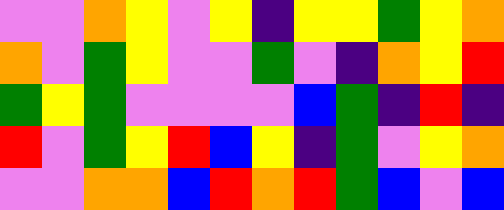[["violet", "violet", "orange", "yellow", "violet", "yellow", "indigo", "yellow", "yellow", "green", "yellow", "orange"], ["orange", "violet", "green", "yellow", "violet", "violet", "green", "violet", "indigo", "orange", "yellow", "red"], ["green", "yellow", "green", "violet", "violet", "violet", "violet", "blue", "green", "indigo", "red", "indigo"], ["red", "violet", "green", "yellow", "red", "blue", "yellow", "indigo", "green", "violet", "yellow", "orange"], ["violet", "violet", "orange", "orange", "blue", "red", "orange", "red", "green", "blue", "violet", "blue"]]